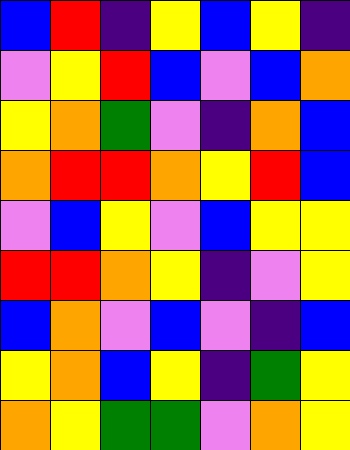[["blue", "red", "indigo", "yellow", "blue", "yellow", "indigo"], ["violet", "yellow", "red", "blue", "violet", "blue", "orange"], ["yellow", "orange", "green", "violet", "indigo", "orange", "blue"], ["orange", "red", "red", "orange", "yellow", "red", "blue"], ["violet", "blue", "yellow", "violet", "blue", "yellow", "yellow"], ["red", "red", "orange", "yellow", "indigo", "violet", "yellow"], ["blue", "orange", "violet", "blue", "violet", "indigo", "blue"], ["yellow", "orange", "blue", "yellow", "indigo", "green", "yellow"], ["orange", "yellow", "green", "green", "violet", "orange", "yellow"]]